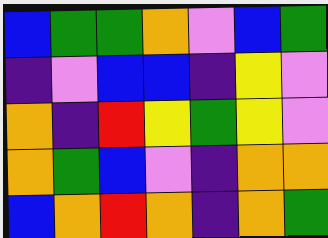[["blue", "green", "green", "orange", "violet", "blue", "green"], ["indigo", "violet", "blue", "blue", "indigo", "yellow", "violet"], ["orange", "indigo", "red", "yellow", "green", "yellow", "violet"], ["orange", "green", "blue", "violet", "indigo", "orange", "orange"], ["blue", "orange", "red", "orange", "indigo", "orange", "green"]]